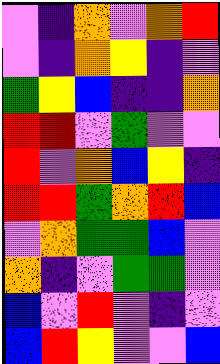[["violet", "indigo", "orange", "violet", "orange", "red"], ["violet", "indigo", "orange", "yellow", "indigo", "violet"], ["green", "yellow", "blue", "indigo", "indigo", "orange"], ["red", "red", "violet", "green", "violet", "violet"], ["red", "violet", "orange", "blue", "yellow", "indigo"], ["red", "red", "green", "orange", "red", "blue"], ["violet", "orange", "green", "green", "blue", "violet"], ["orange", "indigo", "violet", "green", "green", "violet"], ["blue", "violet", "red", "violet", "indigo", "violet"], ["blue", "red", "yellow", "violet", "violet", "blue"]]